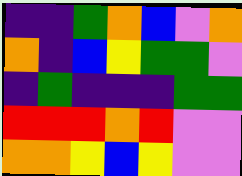[["indigo", "indigo", "green", "orange", "blue", "violet", "orange"], ["orange", "indigo", "blue", "yellow", "green", "green", "violet"], ["indigo", "green", "indigo", "indigo", "indigo", "green", "green"], ["red", "red", "red", "orange", "red", "violet", "violet"], ["orange", "orange", "yellow", "blue", "yellow", "violet", "violet"]]